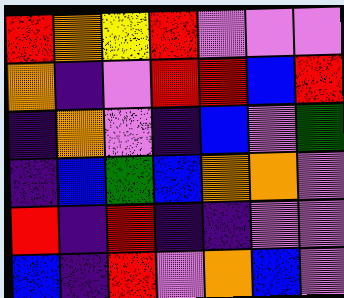[["red", "orange", "yellow", "red", "violet", "violet", "violet"], ["orange", "indigo", "violet", "red", "red", "blue", "red"], ["indigo", "orange", "violet", "indigo", "blue", "violet", "green"], ["indigo", "blue", "green", "blue", "orange", "orange", "violet"], ["red", "indigo", "red", "indigo", "indigo", "violet", "violet"], ["blue", "indigo", "red", "violet", "orange", "blue", "violet"]]